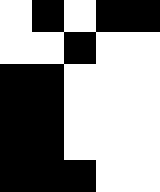[["white", "black", "white", "black", "black"], ["white", "white", "black", "white", "white"], ["black", "black", "white", "white", "white"], ["black", "black", "white", "white", "white"], ["black", "black", "white", "white", "white"], ["black", "black", "black", "white", "white"]]